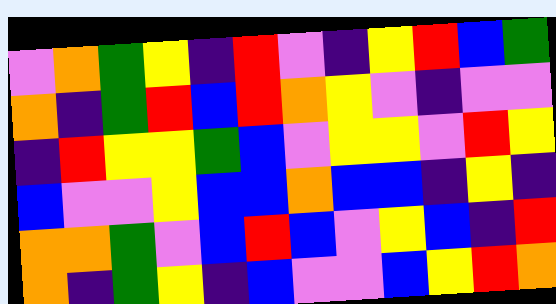[["violet", "orange", "green", "yellow", "indigo", "red", "violet", "indigo", "yellow", "red", "blue", "green"], ["orange", "indigo", "green", "red", "blue", "red", "orange", "yellow", "violet", "indigo", "violet", "violet"], ["indigo", "red", "yellow", "yellow", "green", "blue", "violet", "yellow", "yellow", "violet", "red", "yellow"], ["blue", "violet", "violet", "yellow", "blue", "blue", "orange", "blue", "blue", "indigo", "yellow", "indigo"], ["orange", "orange", "green", "violet", "blue", "red", "blue", "violet", "yellow", "blue", "indigo", "red"], ["orange", "indigo", "green", "yellow", "indigo", "blue", "violet", "violet", "blue", "yellow", "red", "orange"]]